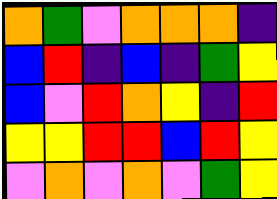[["orange", "green", "violet", "orange", "orange", "orange", "indigo"], ["blue", "red", "indigo", "blue", "indigo", "green", "yellow"], ["blue", "violet", "red", "orange", "yellow", "indigo", "red"], ["yellow", "yellow", "red", "red", "blue", "red", "yellow"], ["violet", "orange", "violet", "orange", "violet", "green", "yellow"]]